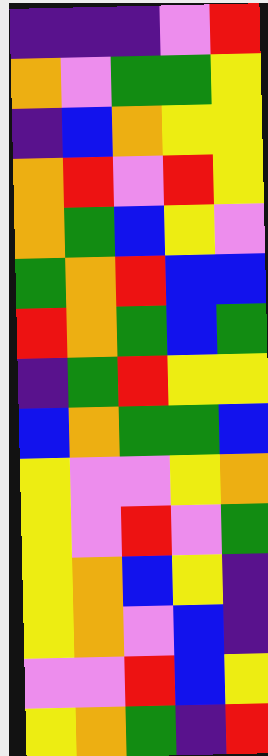[["indigo", "indigo", "indigo", "violet", "red"], ["orange", "violet", "green", "green", "yellow"], ["indigo", "blue", "orange", "yellow", "yellow"], ["orange", "red", "violet", "red", "yellow"], ["orange", "green", "blue", "yellow", "violet"], ["green", "orange", "red", "blue", "blue"], ["red", "orange", "green", "blue", "green"], ["indigo", "green", "red", "yellow", "yellow"], ["blue", "orange", "green", "green", "blue"], ["yellow", "violet", "violet", "yellow", "orange"], ["yellow", "violet", "red", "violet", "green"], ["yellow", "orange", "blue", "yellow", "indigo"], ["yellow", "orange", "violet", "blue", "indigo"], ["violet", "violet", "red", "blue", "yellow"], ["yellow", "orange", "green", "indigo", "red"]]